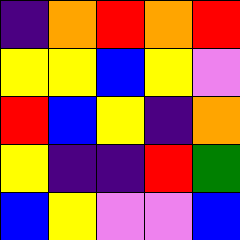[["indigo", "orange", "red", "orange", "red"], ["yellow", "yellow", "blue", "yellow", "violet"], ["red", "blue", "yellow", "indigo", "orange"], ["yellow", "indigo", "indigo", "red", "green"], ["blue", "yellow", "violet", "violet", "blue"]]